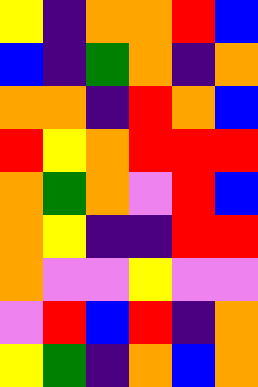[["yellow", "indigo", "orange", "orange", "red", "blue"], ["blue", "indigo", "green", "orange", "indigo", "orange"], ["orange", "orange", "indigo", "red", "orange", "blue"], ["red", "yellow", "orange", "red", "red", "red"], ["orange", "green", "orange", "violet", "red", "blue"], ["orange", "yellow", "indigo", "indigo", "red", "red"], ["orange", "violet", "violet", "yellow", "violet", "violet"], ["violet", "red", "blue", "red", "indigo", "orange"], ["yellow", "green", "indigo", "orange", "blue", "orange"]]